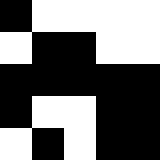[["black", "white", "white", "white", "white"], ["white", "black", "black", "white", "white"], ["black", "black", "black", "black", "black"], ["black", "white", "white", "black", "black"], ["white", "black", "white", "black", "black"]]